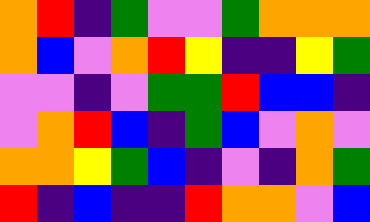[["orange", "red", "indigo", "green", "violet", "violet", "green", "orange", "orange", "orange"], ["orange", "blue", "violet", "orange", "red", "yellow", "indigo", "indigo", "yellow", "green"], ["violet", "violet", "indigo", "violet", "green", "green", "red", "blue", "blue", "indigo"], ["violet", "orange", "red", "blue", "indigo", "green", "blue", "violet", "orange", "violet"], ["orange", "orange", "yellow", "green", "blue", "indigo", "violet", "indigo", "orange", "green"], ["red", "indigo", "blue", "indigo", "indigo", "red", "orange", "orange", "violet", "blue"]]